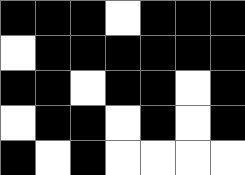[["black", "black", "black", "white", "black", "black", "black"], ["white", "black", "black", "black", "black", "black", "black"], ["black", "black", "white", "black", "black", "white", "black"], ["white", "black", "black", "white", "black", "white", "black"], ["black", "white", "black", "white", "white", "white", "white"]]